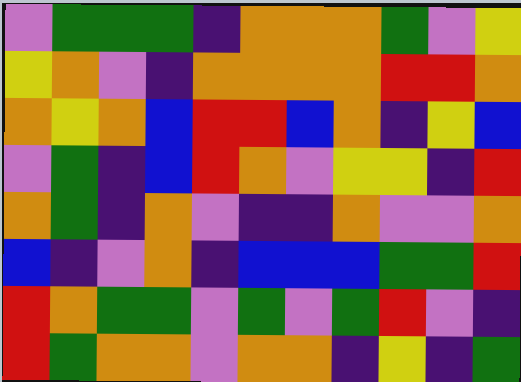[["violet", "green", "green", "green", "indigo", "orange", "orange", "orange", "green", "violet", "yellow"], ["yellow", "orange", "violet", "indigo", "orange", "orange", "orange", "orange", "red", "red", "orange"], ["orange", "yellow", "orange", "blue", "red", "red", "blue", "orange", "indigo", "yellow", "blue"], ["violet", "green", "indigo", "blue", "red", "orange", "violet", "yellow", "yellow", "indigo", "red"], ["orange", "green", "indigo", "orange", "violet", "indigo", "indigo", "orange", "violet", "violet", "orange"], ["blue", "indigo", "violet", "orange", "indigo", "blue", "blue", "blue", "green", "green", "red"], ["red", "orange", "green", "green", "violet", "green", "violet", "green", "red", "violet", "indigo"], ["red", "green", "orange", "orange", "violet", "orange", "orange", "indigo", "yellow", "indigo", "green"]]